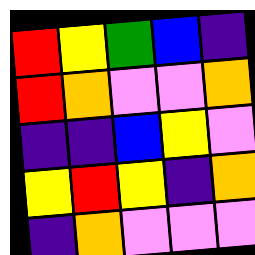[["red", "yellow", "green", "blue", "indigo"], ["red", "orange", "violet", "violet", "orange"], ["indigo", "indigo", "blue", "yellow", "violet"], ["yellow", "red", "yellow", "indigo", "orange"], ["indigo", "orange", "violet", "violet", "violet"]]